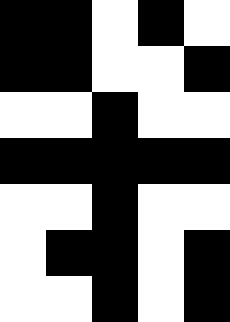[["black", "black", "white", "black", "white"], ["black", "black", "white", "white", "black"], ["white", "white", "black", "white", "white"], ["black", "black", "black", "black", "black"], ["white", "white", "black", "white", "white"], ["white", "black", "black", "white", "black"], ["white", "white", "black", "white", "black"]]